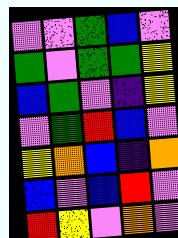[["violet", "violet", "green", "blue", "violet"], ["green", "violet", "green", "green", "yellow"], ["blue", "green", "violet", "indigo", "yellow"], ["violet", "green", "red", "blue", "violet"], ["yellow", "orange", "blue", "indigo", "orange"], ["blue", "violet", "blue", "red", "violet"], ["red", "yellow", "violet", "orange", "violet"]]